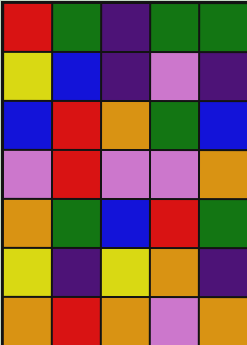[["red", "green", "indigo", "green", "green"], ["yellow", "blue", "indigo", "violet", "indigo"], ["blue", "red", "orange", "green", "blue"], ["violet", "red", "violet", "violet", "orange"], ["orange", "green", "blue", "red", "green"], ["yellow", "indigo", "yellow", "orange", "indigo"], ["orange", "red", "orange", "violet", "orange"]]